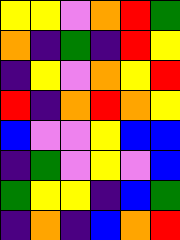[["yellow", "yellow", "violet", "orange", "red", "green"], ["orange", "indigo", "green", "indigo", "red", "yellow"], ["indigo", "yellow", "violet", "orange", "yellow", "red"], ["red", "indigo", "orange", "red", "orange", "yellow"], ["blue", "violet", "violet", "yellow", "blue", "blue"], ["indigo", "green", "violet", "yellow", "violet", "blue"], ["green", "yellow", "yellow", "indigo", "blue", "green"], ["indigo", "orange", "indigo", "blue", "orange", "red"]]